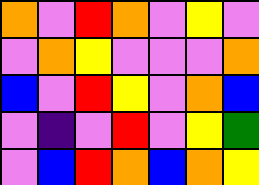[["orange", "violet", "red", "orange", "violet", "yellow", "violet"], ["violet", "orange", "yellow", "violet", "violet", "violet", "orange"], ["blue", "violet", "red", "yellow", "violet", "orange", "blue"], ["violet", "indigo", "violet", "red", "violet", "yellow", "green"], ["violet", "blue", "red", "orange", "blue", "orange", "yellow"]]